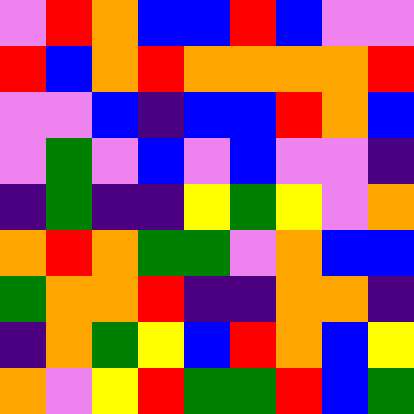[["violet", "red", "orange", "blue", "blue", "red", "blue", "violet", "violet"], ["red", "blue", "orange", "red", "orange", "orange", "orange", "orange", "red"], ["violet", "violet", "blue", "indigo", "blue", "blue", "red", "orange", "blue"], ["violet", "green", "violet", "blue", "violet", "blue", "violet", "violet", "indigo"], ["indigo", "green", "indigo", "indigo", "yellow", "green", "yellow", "violet", "orange"], ["orange", "red", "orange", "green", "green", "violet", "orange", "blue", "blue"], ["green", "orange", "orange", "red", "indigo", "indigo", "orange", "orange", "indigo"], ["indigo", "orange", "green", "yellow", "blue", "red", "orange", "blue", "yellow"], ["orange", "violet", "yellow", "red", "green", "green", "red", "blue", "green"]]